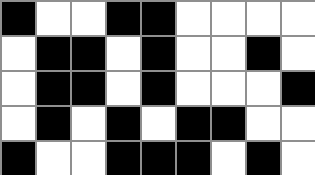[["black", "white", "white", "black", "black", "white", "white", "white", "white"], ["white", "black", "black", "white", "black", "white", "white", "black", "white"], ["white", "black", "black", "white", "black", "white", "white", "white", "black"], ["white", "black", "white", "black", "white", "black", "black", "white", "white"], ["black", "white", "white", "black", "black", "black", "white", "black", "white"]]